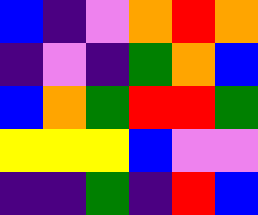[["blue", "indigo", "violet", "orange", "red", "orange"], ["indigo", "violet", "indigo", "green", "orange", "blue"], ["blue", "orange", "green", "red", "red", "green"], ["yellow", "yellow", "yellow", "blue", "violet", "violet"], ["indigo", "indigo", "green", "indigo", "red", "blue"]]